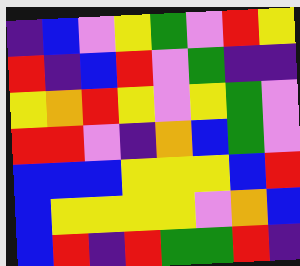[["indigo", "blue", "violet", "yellow", "green", "violet", "red", "yellow"], ["red", "indigo", "blue", "red", "violet", "green", "indigo", "indigo"], ["yellow", "orange", "red", "yellow", "violet", "yellow", "green", "violet"], ["red", "red", "violet", "indigo", "orange", "blue", "green", "violet"], ["blue", "blue", "blue", "yellow", "yellow", "yellow", "blue", "red"], ["blue", "yellow", "yellow", "yellow", "yellow", "violet", "orange", "blue"], ["blue", "red", "indigo", "red", "green", "green", "red", "indigo"]]